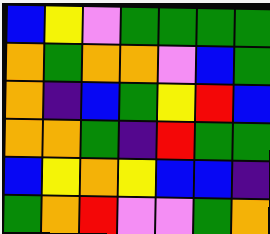[["blue", "yellow", "violet", "green", "green", "green", "green"], ["orange", "green", "orange", "orange", "violet", "blue", "green"], ["orange", "indigo", "blue", "green", "yellow", "red", "blue"], ["orange", "orange", "green", "indigo", "red", "green", "green"], ["blue", "yellow", "orange", "yellow", "blue", "blue", "indigo"], ["green", "orange", "red", "violet", "violet", "green", "orange"]]